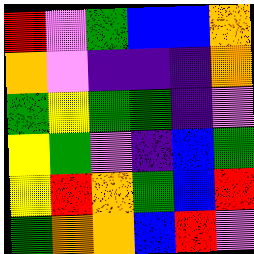[["red", "violet", "green", "blue", "blue", "orange"], ["orange", "violet", "indigo", "indigo", "indigo", "orange"], ["green", "yellow", "green", "green", "indigo", "violet"], ["yellow", "green", "violet", "indigo", "blue", "green"], ["yellow", "red", "orange", "green", "blue", "red"], ["green", "orange", "orange", "blue", "red", "violet"]]